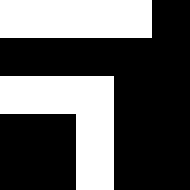[["white", "white", "white", "white", "black"], ["black", "black", "black", "black", "black"], ["white", "white", "white", "black", "black"], ["black", "black", "white", "black", "black"], ["black", "black", "white", "black", "black"]]